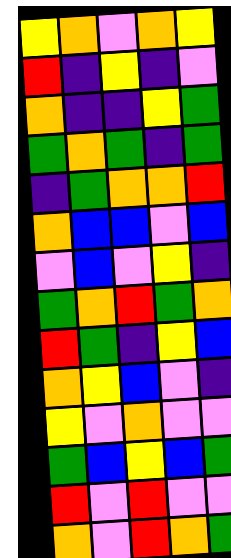[["yellow", "orange", "violet", "orange", "yellow"], ["red", "indigo", "yellow", "indigo", "violet"], ["orange", "indigo", "indigo", "yellow", "green"], ["green", "orange", "green", "indigo", "green"], ["indigo", "green", "orange", "orange", "red"], ["orange", "blue", "blue", "violet", "blue"], ["violet", "blue", "violet", "yellow", "indigo"], ["green", "orange", "red", "green", "orange"], ["red", "green", "indigo", "yellow", "blue"], ["orange", "yellow", "blue", "violet", "indigo"], ["yellow", "violet", "orange", "violet", "violet"], ["green", "blue", "yellow", "blue", "green"], ["red", "violet", "red", "violet", "violet"], ["orange", "violet", "red", "orange", "green"]]